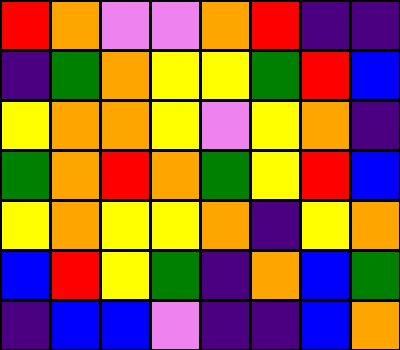[["red", "orange", "violet", "violet", "orange", "red", "indigo", "indigo"], ["indigo", "green", "orange", "yellow", "yellow", "green", "red", "blue"], ["yellow", "orange", "orange", "yellow", "violet", "yellow", "orange", "indigo"], ["green", "orange", "red", "orange", "green", "yellow", "red", "blue"], ["yellow", "orange", "yellow", "yellow", "orange", "indigo", "yellow", "orange"], ["blue", "red", "yellow", "green", "indigo", "orange", "blue", "green"], ["indigo", "blue", "blue", "violet", "indigo", "indigo", "blue", "orange"]]